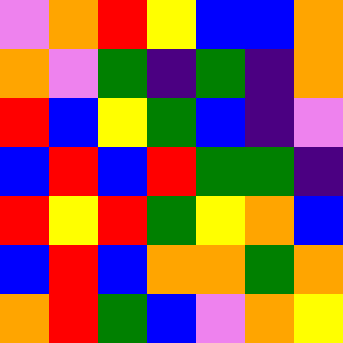[["violet", "orange", "red", "yellow", "blue", "blue", "orange"], ["orange", "violet", "green", "indigo", "green", "indigo", "orange"], ["red", "blue", "yellow", "green", "blue", "indigo", "violet"], ["blue", "red", "blue", "red", "green", "green", "indigo"], ["red", "yellow", "red", "green", "yellow", "orange", "blue"], ["blue", "red", "blue", "orange", "orange", "green", "orange"], ["orange", "red", "green", "blue", "violet", "orange", "yellow"]]